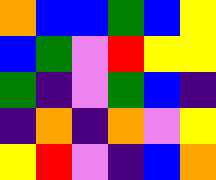[["orange", "blue", "blue", "green", "blue", "yellow"], ["blue", "green", "violet", "red", "yellow", "yellow"], ["green", "indigo", "violet", "green", "blue", "indigo"], ["indigo", "orange", "indigo", "orange", "violet", "yellow"], ["yellow", "red", "violet", "indigo", "blue", "orange"]]